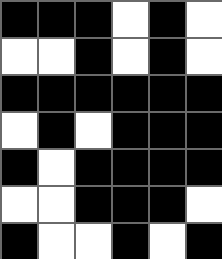[["black", "black", "black", "white", "black", "white"], ["white", "white", "black", "white", "black", "white"], ["black", "black", "black", "black", "black", "black"], ["white", "black", "white", "black", "black", "black"], ["black", "white", "black", "black", "black", "black"], ["white", "white", "black", "black", "black", "white"], ["black", "white", "white", "black", "white", "black"]]